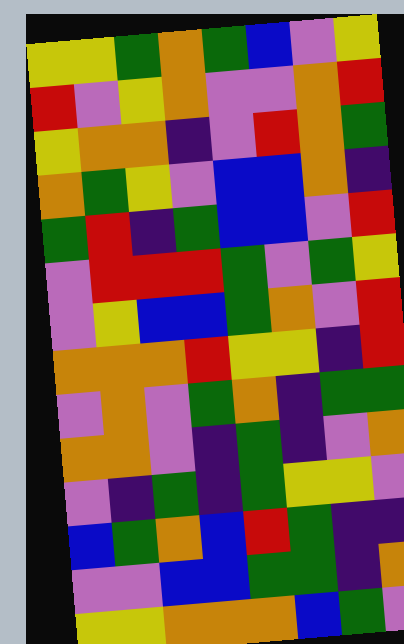[["yellow", "yellow", "green", "orange", "green", "blue", "violet", "yellow"], ["red", "violet", "yellow", "orange", "violet", "violet", "orange", "red"], ["yellow", "orange", "orange", "indigo", "violet", "red", "orange", "green"], ["orange", "green", "yellow", "violet", "blue", "blue", "orange", "indigo"], ["green", "red", "indigo", "green", "blue", "blue", "violet", "red"], ["violet", "red", "red", "red", "green", "violet", "green", "yellow"], ["violet", "yellow", "blue", "blue", "green", "orange", "violet", "red"], ["orange", "orange", "orange", "red", "yellow", "yellow", "indigo", "red"], ["violet", "orange", "violet", "green", "orange", "indigo", "green", "green"], ["orange", "orange", "violet", "indigo", "green", "indigo", "violet", "orange"], ["violet", "indigo", "green", "indigo", "green", "yellow", "yellow", "violet"], ["blue", "green", "orange", "blue", "red", "green", "indigo", "indigo"], ["violet", "violet", "blue", "blue", "green", "green", "indigo", "orange"], ["yellow", "yellow", "orange", "orange", "orange", "blue", "green", "violet"]]